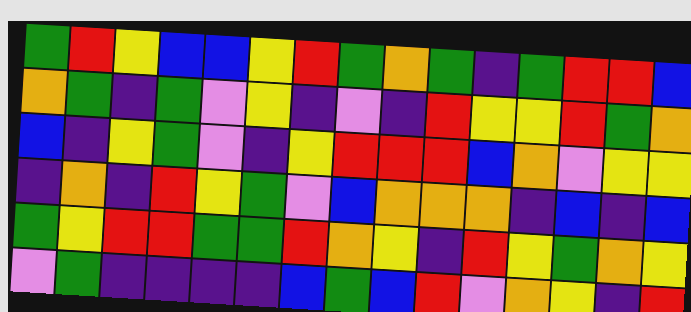[["green", "red", "yellow", "blue", "blue", "yellow", "red", "green", "orange", "green", "indigo", "green", "red", "red", "blue"], ["orange", "green", "indigo", "green", "violet", "yellow", "indigo", "violet", "indigo", "red", "yellow", "yellow", "red", "green", "orange"], ["blue", "indigo", "yellow", "green", "violet", "indigo", "yellow", "red", "red", "red", "blue", "orange", "violet", "yellow", "yellow"], ["indigo", "orange", "indigo", "red", "yellow", "green", "violet", "blue", "orange", "orange", "orange", "indigo", "blue", "indigo", "blue"], ["green", "yellow", "red", "red", "green", "green", "red", "orange", "yellow", "indigo", "red", "yellow", "green", "orange", "yellow"], ["violet", "green", "indigo", "indigo", "indigo", "indigo", "blue", "green", "blue", "red", "violet", "orange", "yellow", "indigo", "red"]]